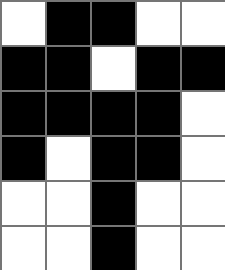[["white", "black", "black", "white", "white"], ["black", "black", "white", "black", "black"], ["black", "black", "black", "black", "white"], ["black", "white", "black", "black", "white"], ["white", "white", "black", "white", "white"], ["white", "white", "black", "white", "white"]]